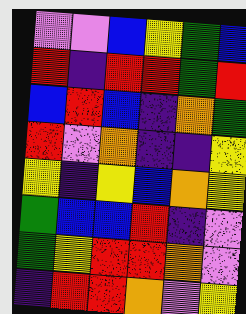[["violet", "violet", "blue", "yellow", "green", "blue"], ["red", "indigo", "red", "red", "green", "red"], ["blue", "red", "blue", "indigo", "orange", "green"], ["red", "violet", "orange", "indigo", "indigo", "yellow"], ["yellow", "indigo", "yellow", "blue", "orange", "yellow"], ["green", "blue", "blue", "red", "indigo", "violet"], ["green", "yellow", "red", "red", "orange", "violet"], ["indigo", "red", "red", "orange", "violet", "yellow"]]